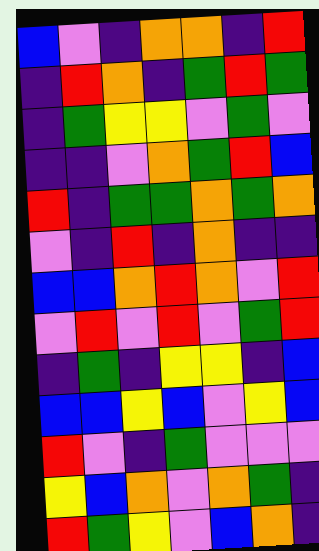[["blue", "violet", "indigo", "orange", "orange", "indigo", "red"], ["indigo", "red", "orange", "indigo", "green", "red", "green"], ["indigo", "green", "yellow", "yellow", "violet", "green", "violet"], ["indigo", "indigo", "violet", "orange", "green", "red", "blue"], ["red", "indigo", "green", "green", "orange", "green", "orange"], ["violet", "indigo", "red", "indigo", "orange", "indigo", "indigo"], ["blue", "blue", "orange", "red", "orange", "violet", "red"], ["violet", "red", "violet", "red", "violet", "green", "red"], ["indigo", "green", "indigo", "yellow", "yellow", "indigo", "blue"], ["blue", "blue", "yellow", "blue", "violet", "yellow", "blue"], ["red", "violet", "indigo", "green", "violet", "violet", "violet"], ["yellow", "blue", "orange", "violet", "orange", "green", "indigo"], ["red", "green", "yellow", "violet", "blue", "orange", "indigo"]]